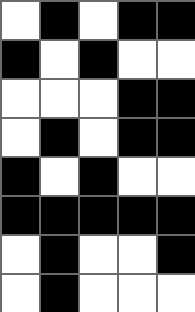[["white", "black", "white", "black", "black"], ["black", "white", "black", "white", "white"], ["white", "white", "white", "black", "black"], ["white", "black", "white", "black", "black"], ["black", "white", "black", "white", "white"], ["black", "black", "black", "black", "black"], ["white", "black", "white", "white", "black"], ["white", "black", "white", "white", "white"]]